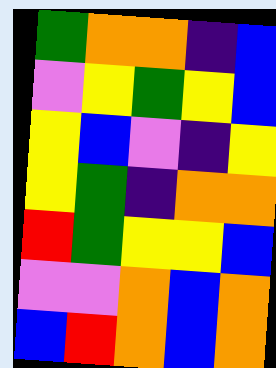[["green", "orange", "orange", "indigo", "blue"], ["violet", "yellow", "green", "yellow", "blue"], ["yellow", "blue", "violet", "indigo", "yellow"], ["yellow", "green", "indigo", "orange", "orange"], ["red", "green", "yellow", "yellow", "blue"], ["violet", "violet", "orange", "blue", "orange"], ["blue", "red", "orange", "blue", "orange"]]